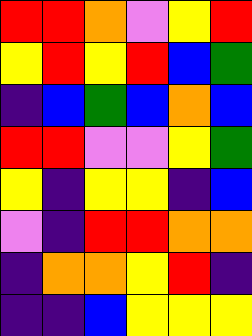[["red", "red", "orange", "violet", "yellow", "red"], ["yellow", "red", "yellow", "red", "blue", "green"], ["indigo", "blue", "green", "blue", "orange", "blue"], ["red", "red", "violet", "violet", "yellow", "green"], ["yellow", "indigo", "yellow", "yellow", "indigo", "blue"], ["violet", "indigo", "red", "red", "orange", "orange"], ["indigo", "orange", "orange", "yellow", "red", "indigo"], ["indigo", "indigo", "blue", "yellow", "yellow", "yellow"]]